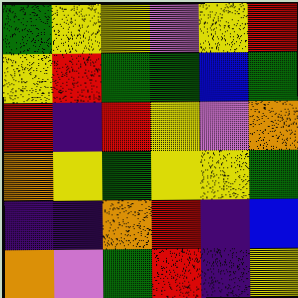[["green", "yellow", "yellow", "violet", "yellow", "red"], ["yellow", "red", "green", "green", "blue", "green"], ["red", "indigo", "red", "yellow", "violet", "orange"], ["orange", "yellow", "green", "yellow", "yellow", "green"], ["indigo", "indigo", "orange", "red", "indigo", "blue"], ["orange", "violet", "green", "red", "indigo", "yellow"]]